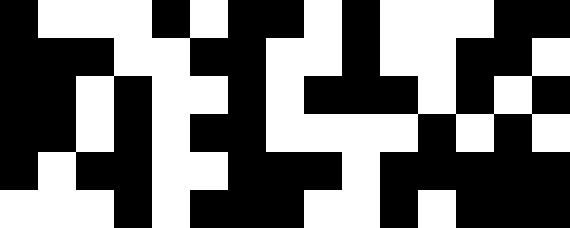[["black", "white", "white", "white", "black", "white", "black", "black", "white", "black", "white", "white", "white", "black", "black"], ["black", "black", "black", "white", "white", "black", "black", "white", "white", "black", "white", "white", "black", "black", "white"], ["black", "black", "white", "black", "white", "white", "black", "white", "black", "black", "black", "white", "black", "white", "black"], ["black", "black", "white", "black", "white", "black", "black", "white", "white", "white", "white", "black", "white", "black", "white"], ["black", "white", "black", "black", "white", "white", "black", "black", "black", "white", "black", "black", "black", "black", "black"], ["white", "white", "white", "black", "white", "black", "black", "black", "white", "white", "black", "white", "black", "black", "black"]]